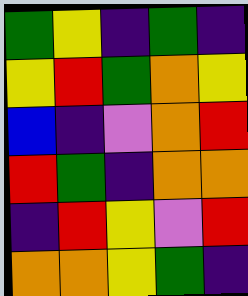[["green", "yellow", "indigo", "green", "indigo"], ["yellow", "red", "green", "orange", "yellow"], ["blue", "indigo", "violet", "orange", "red"], ["red", "green", "indigo", "orange", "orange"], ["indigo", "red", "yellow", "violet", "red"], ["orange", "orange", "yellow", "green", "indigo"]]